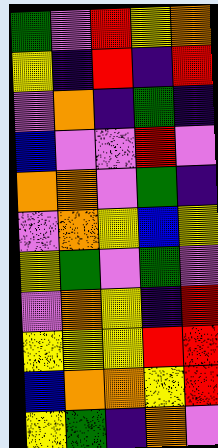[["green", "violet", "red", "yellow", "orange"], ["yellow", "indigo", "red", "indigo", "red"], ["violet", "orange", "indigo", "green", "indigo"], ["blue", "violet", "violet", "red", "violet"], ["orange", "orange", "violet", "green", "indigo"], ["violet", "orange", "yellow", "blue", "yellow"], ["yellow", "green", "violet", "green", "violet"], ["violet", "orange", "yellow", "indigo", "red"], ["yellow", "yellow", "yellow", "red", "red"], ["blue", "orange", "orange", "yellow", "red"], ["yellow", "green", "indigo", "orange", "violet"]]